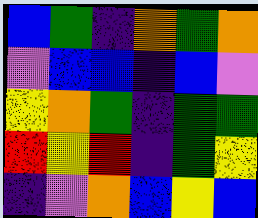[["blue", "green", "indigo", "orange", "green", "orange"], ["violet", "blue", "blue", "indigo", "blue", "violet"], ["yellow", "orange", "green", "indigo", "green", "green"], ["red", "yellow", "red", "indigo", "green", "yellow"], ["indigo", "violet", "orange", "blue", "yellow", "blue"]]